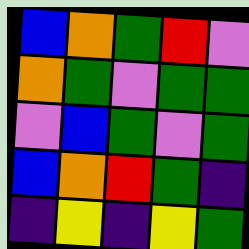[["blue", "orange", "green", "red", "violet"], ["orange", "green", "violet", "green", "green"], ["violet", "blue", "green", "violet", "green"], ["blue", "orange", "red", "green", "indigo"], ["indigo", "yellow", "indigo", "yellow", "green"]]